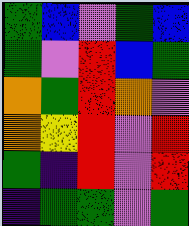[["green", "blue", "violet", "green", "blue"], ["green", "violet", "red", "blue", "green"], ["orange", "green", "red", "orange", "violet"], ["orange", "yellow", "red", "violet", "red"], ["green", "indigo", "red", "violet", "red"], ["indigo", "green", "green", "violet", "green"]]